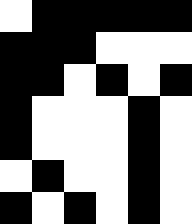[["white", "black", "black", "black", "black", "black"], ["black", "black", "black", "white", "white", "white"], ["black", "black", "white", "black", "white", "black"], ["black", "white", "white", "white", "black", "white"], ["black", "white", "white", "white", "black", "white"], ["white", "black", "white", "white", "black", "white"], ["black", "white", "black", "white", "black", "white"]]